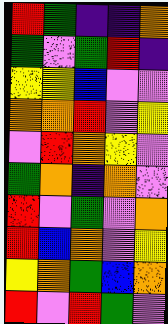[["red", "green", "indigo", "indigo", "orange"], ["green", "violet", "green", "red", "indigo"], ["yellow", "yellow", "blue", "violet", "violet"], ["orange", "orange", "red", "violet", "yellow"], ["violet", "red", "orange", "yellow", "violet"], ["green", "orange", "indigo", "orange", "violet"], ["red", "violet", "green", "violet", "orange"], ["red", "blue", "orange", "violet", "yellow"], ["yellow", "orange", "green", "blue", "orange"], ["red", "violet", "red", "green", "violet"]]